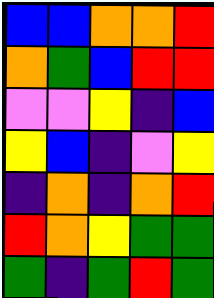[["blue", "blue", "orange", "orange", "red"], ["orange", "green", "blue", "red", "red"], ["violet", "violet", "yellow", "indigo", "blue"], ["yellow", "blue", "indigo", "violet", "yellow"], ["indigo", "orange", "indigo", "orange", "red"], ["red", "orange", "yellow", "green", "green"], ["green", "indigo", "green", "red", "green"]]